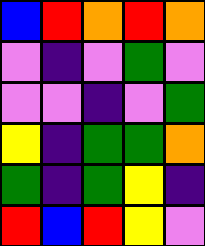[["blue", "red", "orange", "red", "orange"], ["violet", "indigo", "violet", "green", "violet"], ["violet", "violet", "indigo", "violet", "green"], ["yellow", "indigo", "green", "green", "orange"], ["green", "indigo", "green", "yellow", "indigo"], ["red", "blue", "red", "yellow", "violet"]]